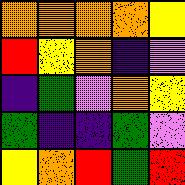[["orange", "orange", "orange", "orange", "yellow"], ["red", "yellow", "orange", "indigo", "violet"], ["indigo", "green", "violet", "orange", "yellow"], ["green", "indigo", "indigo", "green", "violet"], ["yellow", "orange", "red", "green", "red"]]